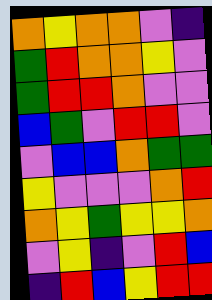[["orange", "yellow", "orange", "orange", "violet", "indigo"], ["green", "red", "orange", "orange", "yellow", "violet"], ["green", "red", "red", "orange", "violet", "violet"], ["blue", "green", "violet", "red", "red", "violet"], ["violet", "blue", "blue", "orange", "green", "green"], ["yellow", "violet", "violet", "violet", "orange", "red"], ["orange", "yellow", "green", "yellow", "yellow", "orange"], ["violet", "yellow", "indigo", "violet", "red", "blue"], ["indigo", "red", "blue", "yellow", "red", "red"]]